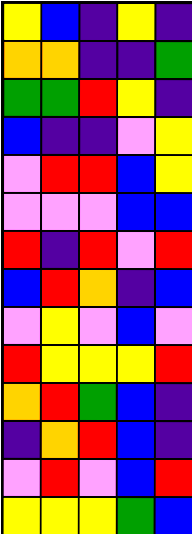[["yellow", "blue", "indigo", "yellow", "indigo"], ["orange", "orange", "indigo", "indigo", "green"], ["green", "green", "red", "yellow", "indigo"], ["blue", "indigo", "indigo", "violet", "yellow"], ["violet", "red", "red", "blue", "yellow"], ["violet", "violet", "violet", "blue", "blue"], ["red", "indigo", "red", "violet", "red"], ["blue", "red", "orange", "indigo", "blue"], ["violet", "yellow", "violet", "blue", "violet"], ["red", "yellow", "yellow", "yellow", "red"], ["orange", "red", "green", "blue", "indigo"], ["indigo", "orange", "red", "blue", "indigo"], ["violet", "red", "violet", "blue", "red"], ["yellow", "yellow", "yellow", "green", "blue"]]